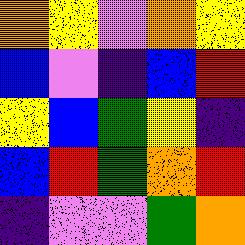[["orange", "yellow", "violet", "orange", "yellow"], ["blue", "violet", "indigo", "blue", "red"], ["yellow", "blue", "green", "yellow", "indigo"], ["blue", "red", "green", "orange", "red"], ["indigo", "violet", "violet", "green", "orange"]]